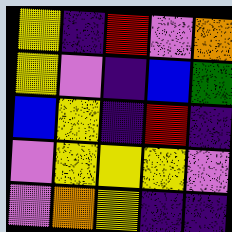[["yellow", "indigo", "red", "violet", "orange"], ["yellow", "violet", "indigo", "blue", "green"], ["blue", "yellow", "indigo", "red", "indigo"], ["violet", "yellow", "yellow", "yellow", "violet"], ["violet", "orange", "yellow", "indigo", "indigo"]]